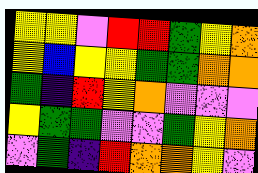[["yellow", "yellow", "violet", "red", "red", "green", "yellow", "orange"], ["yellow", "blue", "yellow", "yellow", "green", "green", "orange", "orange"], ["green", "indigo", "red", "yellow", "orange", "violet", "violet", "violet"], ["yellow", "green", "green", "violet", "violet", "green", "yellow", "orange"], ["violet", "green", "indigo", "red", "orange", "orange", "yellow", "violet"]]